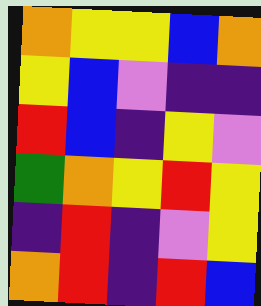[["orange", "yellow", "yellow", "blue", "orange"], ["yellow", "blue", "violet", "indigo", "indigo"], ["red", "blue", "indigo", "yellow", "violet"], ["green", "orange", "yellow", "red", "yellow"], ["indigo", "red", "indigo", "violet", "yellow"], ["orange", "red", "indigo", "red", "blue"]]